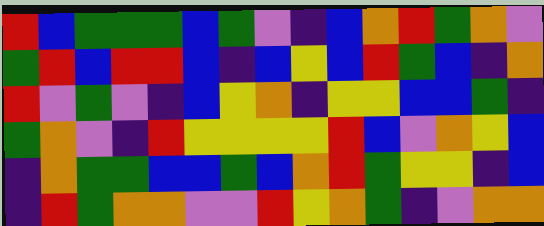[["red", "blue", "green", "green", "green", "blue", "green", "violet", "indigo", "blue", "orange", "red", "green", "orange", "violet"], ["green", "red", "blue", "red", "red", "blue", "indigo", "blue", "yellow", "blue", "red", "green", "blue", "indigo", "orange"], ["red", "violet", "green", "violet", "indigo", "blue", "yellow", "orange", "indigo", "yellow", "yellow", "blue", "blue", "green", "indigo"], ["green", "orange", "violet", "indigo", "red", "yellow", "yellow", "yellow", "yellow", "red", "blue", "violet", "orange", "yellow", "blue"], ["indigo", "orange", "green", "green", "blue", "blue", "green", "blue", "orange", "red", "green", "yellow", "yellow", "indigo", "blue"], ["indigo", "red", "green", "orange", "orange", "violet", "violet", "red", "yellow", "orange", "green", "indigo", "violet", "orange", "orange"]]